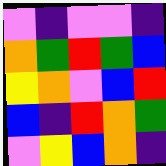[["violet", "indigo", "violet", "violet", "indigo"], ["orange", "green", "red", "green", "blue"], ["yellow", "orange", "violet", "blue", "red"], ["blue", "indigo", "red", "orange", "green"], ["violet", "yellow", "blue", "orange", "indigo"]]